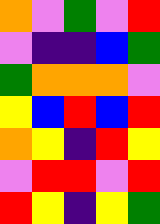[["orange", "violet", "green", "violet", "red"], ["violet", "indigo", "indigo", "blue", "green"], ["green", "orange", "orange", "orange", "violet"], ["yellow", "blue", "red", "blue", "red"], ["orange", "yellow", "indigo", "red", "yellow"], ["violet", "red", "red", "violet", "red"], ["red", "yellow", "indigo", "yellow", "green"]]